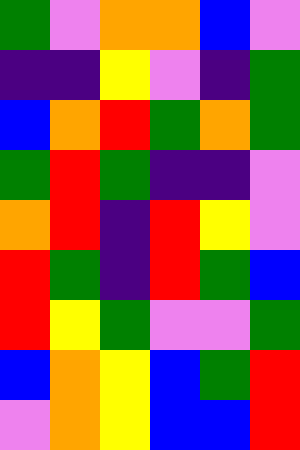[["green", "violet", "orange", "orange", "blue", "violet"], ["indigo", "indigo", "yellow", "violet", "indigo", "green"], ["blue", "orange", "red", "green", "orange", "green"], ["green", "red", "green", "indigo", "indigo", "violet"], ["orange", "red", "indigo", "red", "yellow", "violet"], ["red", "green", "indigo", "red", "green", "blue"], ["red", "yellow", "green", "violet", "violet", "green"], ["blue", "orange", "yellow", "blue", "green", "red"], ["violet", "orange", "yellow", "blue", "blue", "red"]]